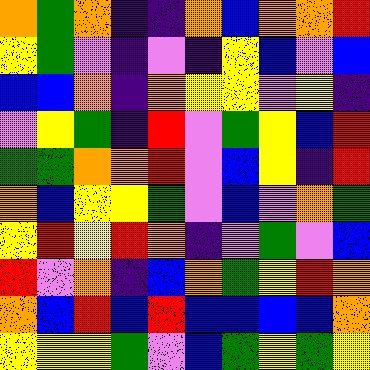[["orange", "green", "orange", "indigo", "indigo", "orange", "blue", "orange", "orange", "red"], ["yellow", "green", "violet", "indigo", "violet", "indigo", "yellow", "blue", "violet", "blue"], ["blue", "blue", "orange", "indigo", "orange", "yellow", "yellow", "violet", "yellow", "indigo"], ["violet", "yellow", "green", "indigo", "red", "violet", "green", "yellow", "blue", "red"], ["green", "green", "orange", "orange", "red", "violet", "blue", "yellow", "indigo", "red"], ["orange", "blue", "yellow", "yellow", "green", "violet", "blue", "violet", "orange", "green"], ["yellow", "red", "yellow", "red", "orange", "indigo", "violet", "green", "violet", "blue"], ["red", "violet", "orange", "indigo", "blue", "orange", "green", "yellow", "red", "orange"], ["orange", "blue", "red", "blue", "red", "blue", "blue", "blue", "blue", "orange"], ["yellow", "yellow", "yellow", "green", "violet", "blue", "green", "yellow", "green", "yellow"]]